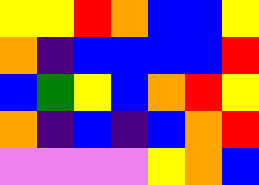[["yellow", "yellow", "red", "orange", "blue", "blue", "yellow"], ["orange", "indigo", "blue", "blue", "blue", "blue", "red"], ["blue", "green", "yellow", "blue", "orange", "red", "yellow"], ["orange", "indigo", "blue", "indigo", "blue", "orange", "red"], ["violet", "violet", "violet", "violet", "yellow", "orange", "blue"]]